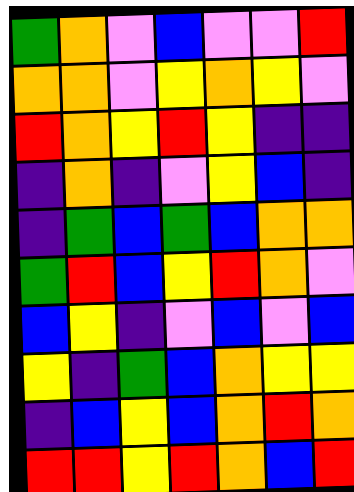[["green", "orange", "violet", "blue", "violet", "violet", "red"], ["orange", "orange", "violet", "yellow", "orange", "yellow", "violet"], ["red", "orange", "yellow", "red", "yellow", "indigo", "indigo"], ["indigo", "orange", "indigo", "violet", "yellow", "blue", "indigo"], ["indigo", "green", "blue", "green", "blue", "orange", "orange"], ["green", "red", "blue", "yellow", "red", "orange", "violet"], ["blue", "yellow", "indigo", "violet", "blue", "violet", "blue"], ["yellow", "indigo", "green", "blue", "orange", "yellow", "yellow"], ["indigo", "blue", "yellow", "blue", "orange", "red", "orange"], ["red", "red", "yellow", "red", "orange", "blue", "red"]]